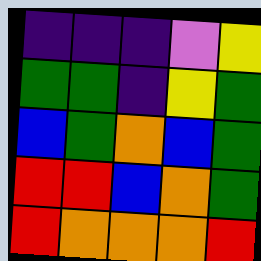[["indigo", "indigo", "indigo", "violet", "yellow"], ["green", "green", "indigo", "yellow", "green"], ["blue", "green", "orange", "blue", "green"], ["red", "red", "blue", "orange", "green"], ["red", "orange", "orange", "orange", "red"]]